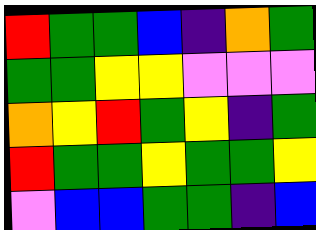[["red", "green", "green", "blue", "indigo", "orange", "green"], ["green", "green", "yellow", "yellow", "violet", "violet", "violet"], ["orange", "yellow", "red", "green", "yellow", "indigo", "green"], ["red", "green", "green", "yellow", "green", "green", "yellow"], ["violet", "blue", "blue", "green", "green", "indigo", "blue"]]